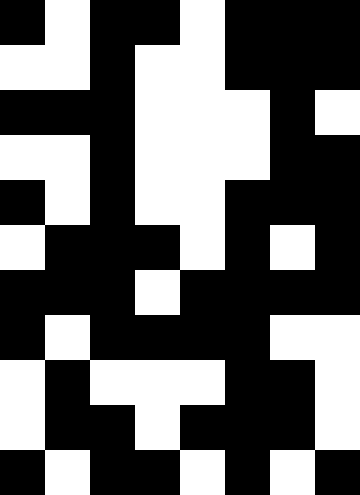[["black", "white", "black", "black", "white", "black", "black", "black"], ["white", "white", "black", "white", "white", "black", "black", "black"], ["black", "black", "black", "white", "white", "white", "black", "white"], ["white", "white", "black", "white", "white", "white", "black", "black"], ["black", "white", "black", "white", "white", "black", "black", "black"], ["white", "black", "black", "black", "white", "black", "white", "black"], ["black", "black", "black", "white", "black", "black", "black", "black"], ["black", "white", "black", "black", "black", "black", "white", "white"], ["white", "black", "white", "white", "white", "black", "black", "white"], ["white", "black", "black", "white", "black", "black", "black", "white"], ["black", "white", "black", "black", "white", "black", "white", "black"]]